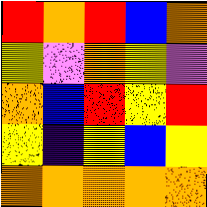[["red", "orange", "red", "blue", "orange"], ["yellow", "violet", "orange", "yellow", "violet"], ["orange", "blue", "red", "yellow", "red"], ["yellow", "indigo", "yellow", "blue", "yellow"], ["orange", "orange", "orange", "orange", "orange"]]